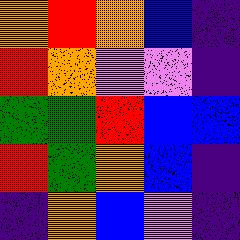[["orange", "red", "orange", "blue", "indigo"], ["red", "orange", "violet", "violet", "indigo"], ["green", "green", "red", "blue", "blue"], ["red", "green", "orange", "blue", "indigo"], ["indigo", "orange", "blue", "violet", "indigo"]]